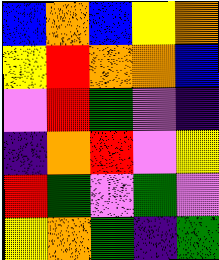[["blue", "orange", "blue", "yellow", "orange"], ["yellow", "red", "orange", "orange", "blue"], ["violet", "red", "green", "violet", "indigo"], ["indigo", "orange", "red", "violet", "yellow"], ["red", "green", "violet", "green", "violet"], ["yellow", "orange", "green", "indigo", "green"]]